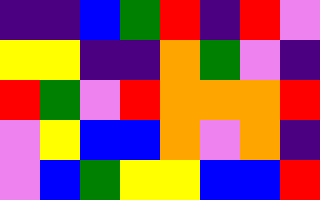[["indigo", "indigo", "blue", "green", "red", "indigo", "red", "violet"], ["yellow", "yellow", "indigo", "indigo", "orange", "green", "violet", "indigo"], ["red", "green", "violet", "red", "orange", "orange", "orange", "red"], ["violet", "yellow", "blue", "blue", "orange", "violet", "orange", "indigo"], ["violet", "blue", "green", "yellow", "yellow", "blue", "blue", "red"]]